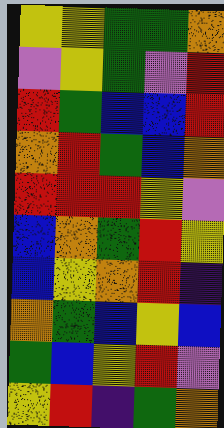[["yellow", "yellow", "green", "green", "orange"], ["violet", "yellow", "green", "violet", "red"], ["red", "green", "blue", "blue", "red"], ["orange", "red", "green", "blue", "orange"], ["red", "red", "red", "yellow", "violet"], ["blue", "orange", "green", "red", "yellow"], ["blue", "yellow", "orange", "red", "indigo"], ["orange", "green", "blue", "yellow", "blue"], ["green", "blue", "yellow", "red", "violet"], ["yellow", "red", "indigo", "green", "orange"]]